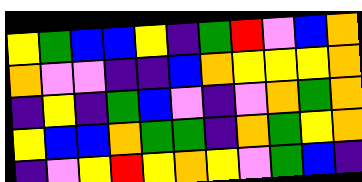[["yellow", "green", "blue", "blue", "yellow", "indigo", "green", "red", "violet", "blue", "orange"], ["orange", "violet", "violet", "indigo", "indigo", "blue", "orange", "yellow", "yellow", "yellow", "orange"], ["indigo", "yellow", "indigo", "green", "blue", "violet", "indigo", "violet", "orange", "green", "orange"], ["yellow", "blue", "blue", "orange", "green", "green", "indigo", "orange", "green", "yellow", "orange"], ["indigo", "violet", "yellow", "red", "yellow", "orange", "yellow", "violet", "green", "blue", "indigo"]]